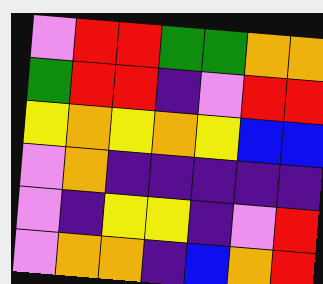[["violet", "red", "red", "green", "green", "orange", "orange"], ["green", "red", "red", "indigo", "violet", "red", "red"], ["yellow", "orange", "yellow", "orange", "yellow", "blue", "blue"], ["violet", "orange", "indigo", "indigo", "indigo", "indigo", "indigo"], ["violet", "indigo", "yellow", "yellow", "indigo", "violet", "red"], ["violet", "orange", "orange", "indigo", "blue", "orange", "red"]]